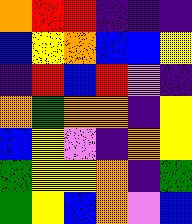[["orange", "red", "red", "indigo", "indigo", "indigo"], ["blue", "yellow", "orange", "blue", "blue", "yellow"], ["indigo", "red", "blue", "red", "violet", "indigo"], ["orange", "green", "orange", "orange", "indigo", "yellow"], ["blue", "yellow", "violet", "indigo", "orange", "yellow"], ["green", "yellow", "yellow", "orange", "indigo", "green"], ["green", "yellow", "blue", "orange", "violet", "blue"]]